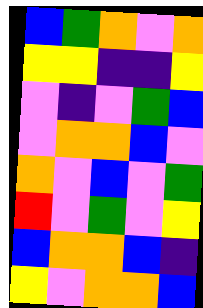[["blue", "green", "orange", "violet", "orange"], ["yellow", "yellow", "indigo", "indigo", "yellow"], ["violet", "indigo", "violet", "green", "blue"], ["violet", "orange", "orange", "blue", "violet"], ["orange", "violet", "blue", "violet", "green"], ["red", "violet", "green", "violet", "yellow"], ["blue", "orange", "orange", "blue", "indigo"], ["yellow", "violet", "orange", "orange", "blue"]]